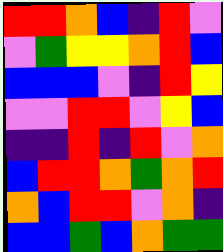[["red", "red", "orange", "blue", "indigo", "red", "violet"], ["violet", "green", "yellow", "yellow", "orange", "red", "blue"], ["blue", "blue", "blue", "violet", "indigo", "red", "yellow"], ["violet", "violet", "red", "red", "violet", "yellow", "blue"], ["indigo", "indigo", "red", "indigo", "red", "violet", "orange"], ["blue", "red", "red", "orange", "green", "orange", "red"], ["orange", "blue", "red", "red", "violet", "orange", "indigo"], ["blue", "blue", "green", "blue", "orange", "green", "green"]]